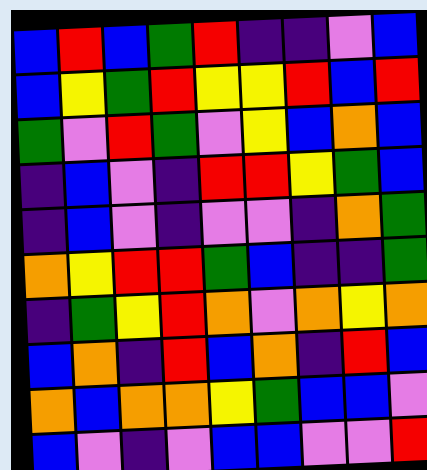[["blue", "red", "blue", "green", "red", "indigo", "indigo", "violet", "blue"], ["blue", "yellow", "green", "red", "yellow", "yellow", "red", "blue", "red"], ["green", "violet", "red", "green", "violet", "yellow", "blue", "orange", "blue"], ["indigo", "blue", "violet", "indigo", "red", "red", "yellow", "green", "blue"], ["indigo", "blue", "violet", "indigo", "violet", "violet", "indigo", "orange", "green"], ["orange", "yellow", "red", "red", "green", "blue", "indigo", "indigo", "green"], ["indigo", "green", "yellow", "red", "orange", "violet", "orange", "yellow", "orange"], ["blue", "orange", "indigo", "red", "blue", "orange", "indigo", "red", "blue"], ["orange", "blue", "orange", "orange", "yellow", "green", "blue", "blue", "violet"], ["blue", "violet", "indigo", "violet", "blue", "blue", "violet", "violet", "red"]]